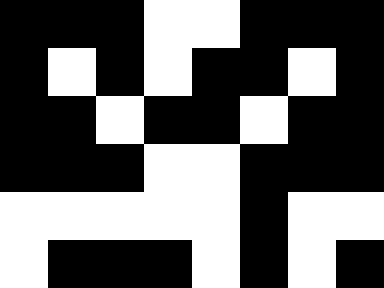[["black", "black", "black", "white", "white", "black", "black", "black"], ["black", "white", "black", "white", "black", "black", "white", "black"], ["black", "black", "white", "black", "black", "white", "black", "black"], ["black", "black", "black", "white", "white", "black", "black", "black"], ["white", "white", "white", "white", "white", "black", "white", "white"], ["white", "black", "black", "black", "white", "black", "white", "black"]]